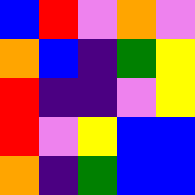[["blue", "red", "violet", "orange", "violet"], ["orange", "blue", "indigo", "green", "yellow"], ["red", "indigo", "indigo", "violet", "yellow"], ["red", "violet", "yellow", "blue", "blue"], ["orange", "indigo", "green", "blue", "blue"]]